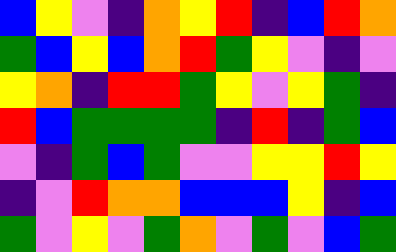[["blue", "yellow", "violet", "indigo", "orange", "yellow", "red", "indigo", "blue", "red", "orange"], ["green", "blue", "yellow", "blue", "orange", "red", "green", "yellow", "violet", "indigo", "violet"], ["yellow", "orange", "indigo", "red", "red", "green", "yellow", "violet", "yellow", "green", "indigo"], ["red", "blue", "green", "green", "green", "green", "indigo", "red", "indigo", "green", "blue"], ["violet", "indigo", "green", "blue", "green", "violet", "violet", "yellow", "yellow", "red", "yellow"], ["indigo", "violet", "red", "orange", "orange", "blue", "blue", "blue", "yellow", "indigo", "blue"], ["green", "violet", "yellow", "violet", "green", "orange", "violet", "green", "violet", "blue", "green"]]